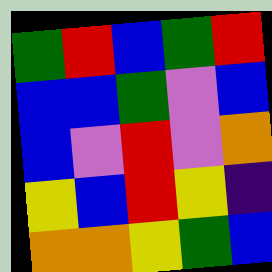[["green", "red", "blue", "green", "red"], ["blue", "blue", "green", "violet", "blue"], ["blue", "violet", "red", "violet", "orange"], ["yellow", "blue", "red", "yellow", "indigo"], ["orange", "orange", "yellow", "green", "blue"]]